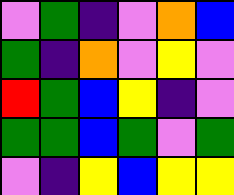[["violet", "green", "indigo", "violet", "orange", "blue"], ["green", "indigo", "orange", "violet", "yellow", "violet"], ["red", "green", "blue", "yellow", "indigo", "violet"], ["green", "green", "blue", "green", "violet", "green"], ["violet", "indigo", "yellow", "blue", "yellow", "yellow"]]